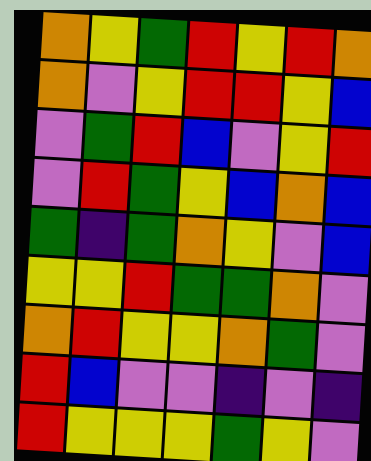[["orange", "yellow", "green", "red", "yellow", "red", "orange"], ["orange", "violet", "yellow", "red", "red", "yellow", "blue"], ["violet", "green", "red", "blue", "violet", "yellow", "red"], ["violet", "red", "green", "yellow", "blue", "orange", "blue"], ["green", "indigo", "green", "orange", "yellow", "violet", "blue"], ["yellow", "yellow", "red", "green", "green", "orange", "violet"], ["orange", "red", "yellow", "yellow", "orange", "green", "violet"], ["red", "blue", "violet", "violet", "indigo", "violet", "indigo"], ["red", "yellow", "yellow", "yellow", "green", "yellow", "violet"]]